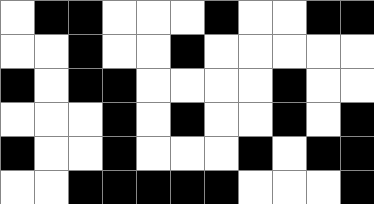[["white", "black", "black", "white", "white", "white", "black", "white", "white", "black", "black"], ["white", "white", "black", "white", "white", "black", "white", "white", "white", "white", "white"], ["black", "white", "black", "black", "white", "white", "white", "white", "black", "white", "white"], ["white", "white", "white", "black", "white", "black", "white", "white", "black", "white", "black"], ["black", "white", "white", "black", "white", "white", "white", "black", "white", "black", "black"], ["white", "white", "black", "black", "black", "black", "black", "white", "white", "white", "black"]]